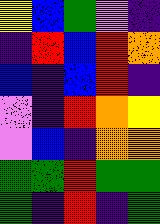[["yellow", "blue", "green", "violet", "indigo"], ["indigo", "red", "blue", "red", "orange"], ["blue", "indigo", "blue", "red", "indigo"], ["violet", "indigo", "red", "orange", "yellow"], ["violet", "blue", "indigo", "orange", "orange"], ["green", "green", "red", "green", "green"], ["green", "indigo", "red", "indigo", "green"]]